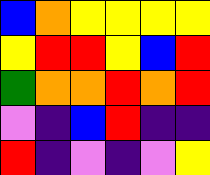[["blue", "orange", "yellow", "yellow", "yellow", "yellow"], ["yellow", "red", "red", "yellow", "blue", "red"], ["green", "orange", "orange", "red", "orange", "red"], ["violet", "indigo", "blue", "red", "indigo", "indigo"], ["red", "indigo", "violet", "indigo", "violet", "yellow"]]